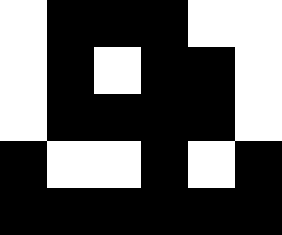[["white", "black", "black", "black", "white", "white"], ["white", "black", "white", "black", "black", "white"], ["white", "black", "black", "black", "black", "white"], ["black", "white", "white", "black", "white", "black"], ["black", "black", "black", "black", "black", "black"]]